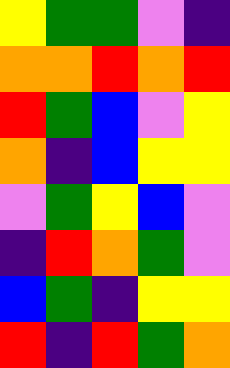[["yellow", "green", "green", "violet", "indigo"], ["orange", "orange", "red", "orange", "red"], ["red", "green", "blue", "violet", "yellow"], ["orange", "indigo", "blue", "yellow", "yellow"], ["violet", "green", "yellow", "blue", "violet"], ["indigo", "red", "orange", "green", "violet"], ["blue", "green", "indigo", "yellow", "yellow"], ["red", "indigo", "red", "green", "orange"]]